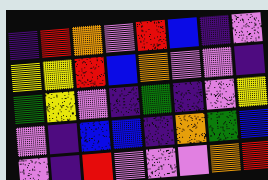[["indigo", "red", "orange", "violet", "red", "blue", "indigo", "violet"], ["yellow", "yellow", "red", "blue", "orange", "violet", "violet", "indigo"], ["green", "yellow", "violet", "indigo", "green", "indigo", "violet", "yellow"], ["violet", "indigo", "blue", "blue", "indigo", "orange", "green", "blue"], ["violet", "indigo", "red", "violet", "violet", "violet", "orange", "red"]]